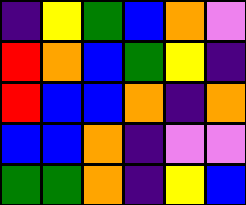[["indigo", "yellow", "green", "blue", "orange", "violet"], ["red", "orange", "blue", "green", "yellow", "indigo"], ["red", "blue", "blue", "orange", "indigo", "orange"], ["blue", "blue", "orange", "indigo", "violet", "violet"], ["green", "green", "orange", "indigo", "yellow", "blue"]]